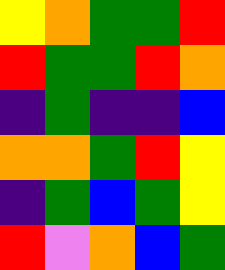[["yellow", "orange", "green", "green", "red"], ["red", "green", "green", "red", "orange"], ["indigo", "green", "indigo", "indigo", "blue"], ["orange", "orange", "green", "red", "yellow"], ["indigo", "green", "blue", "green", "yellow"], ["red", "violet", "orange", "blue", "green"]]